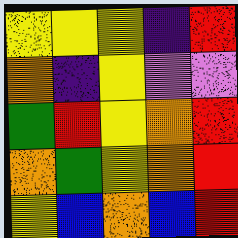[["yellow", "yellow", "yellow", "indigo", "red"], ["orange", "indigo", "yellow", "violet", "violet"], ["green", "red", "yellow", "orange", "red"], ["orange", "green", "yellow", "orange", "red"], ["yellow", "blue", "orange", "blue", "red"]]